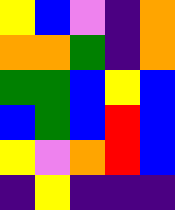[["yellow", "blue", "violet", "indigo", "orange"], ["orange", "orange", "green", "indigo", "orange"], ["green", "green", "blue", "yellow", "blue"], ["blue", "green", "blue", "red", "blue"], ["yellow", "violet", "orange", "red", "blue"], ["indigo", "yellow", "indigo", "indigo", "indigo"]]